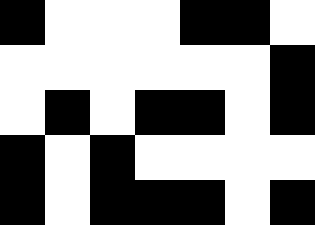[["black", "white", "white", "white", "black", "black", "white"], ["white", "white", "white", "white", "white", "white", "black"], ["white", "black", "white", "black", "black", "white", "black"], ["black", "white", "black", "white", "white", "white", "white"], ["black", "white", "black", "black", "black", "white", "black"]]